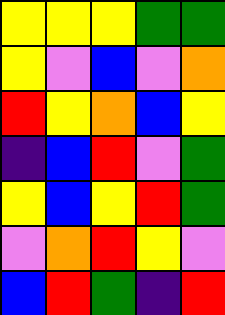[["yellow", "yellow", "yellow", "green", "green"], ["yellow", "violet", "blue", "violet", "orange"], ["red", "yellow", "orange", "blue", "yellow"], ["indigo", "blue", "red", "violet", "green"], ["yellow", "blue", "yellow", "red", "green"], ["violet", "orange", "red", "yellow", "violet"], ["blue", "red", "green", "indigo", "red"]]